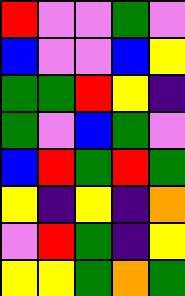[["red", "violet", "violet", "green", "violet"], ["blue", "violet", "violet", "blue", "yellow"], ["green", "green", "red", "yellow", "indigo"], ["green", "violet", "blue", "green", "violet"], ["blue", "red", "green", "red", "green"], ["yellow", "indigo", "yellow", "indigo", "orange"], ["violet", "red", "green", "indigo", "yellow"], ["yellow", "yellow", "green", "orange", "green"]]